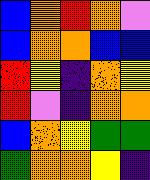[["blue", "orange", "red", "orange", "violet"], ["blue", "orange", "orange", "blue", "blue"], ["red", "yellow", "indigo", "orange", "yellow"], ["red", "violet", "indigo", "orange", "orange"], ["blue", "orange", "yellow", "green", "green"], ["green", "orange", "orange", "yellow", "indigo"]]